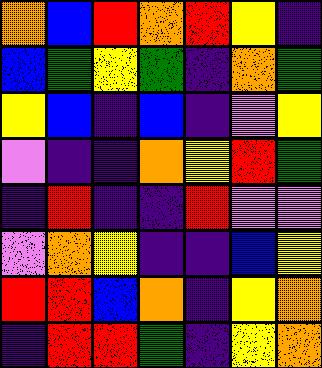[["orange", "blue", "red", "orange", "red", "yellow", "indigo"], ["blue", "green", "yellow", "green", "indigo", "orange", "green"], ["yellow", "blue", "indigo", "blue", "indigo", "violet", "yellow"], ["violet", "indigo", "indigo", "orange", "yellow", "red", "green"], ["indigo", "red", "indigo", "indigo", "red", "violet", "violet"], ["violet", "orange", "yellow", "indigo", "indigo", "blue", "yellow"], ["red", "red", "blue", "orange", "indigo", "yellow", "orange"], ["indigo", "red", "red", "green", "indigo", "yellow", "orange"]]